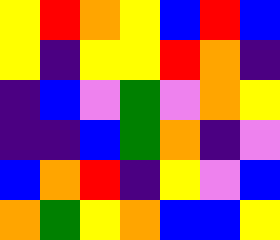[["yellow", "red", "orange", "yellow", "blue", "red", "blue"], ["yellow", "indigo", "yellow", "yellow", "red", "orange", "indigo"], ["indigo", "blue", "violet", "green", "violet", "orange", "yellow"], ["indigo", "indigo", "blue", "green", "orange", "indigo", "violet"], ["blue", "orange", "red", "indigo", "yellow", "violet", "blue"], ["orange", "green", "yellow", "orange", "blue", "blue", "yellow"]]